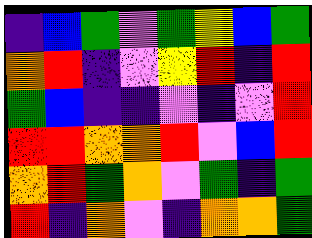[["indigo", "blue", "green", "violet", "green", "yellow", "blue", "green"], ["orange", "red", "indigo", "violet", "yellow", "red", "indigo", "red"], ["green", "blue", "indigo", "indigo", "violet", "indigo", "violet", "red"], ["red", "red", "orange", "orange", "red", "violet", "blue", "red"], ["orange", "red", "green", "orange", "violet", "green", "indigo", "green"], ["red", "indigo", "orange", "violet", "indigo", "orange", "orange", "green"]]